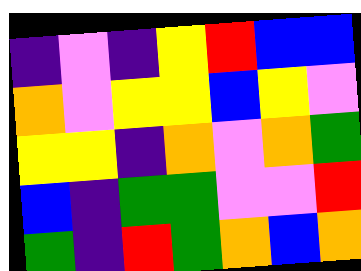[["indigo", "violet", "indigo", "yellow", "red", "blue", "blue"], ["orange", "violet", "yellow", "yellow", "blue", "yellow", "violet"], ["yellow", "yellow", "indigo", "orange", "violet", "orange", "green"], ["blue", "indigo", "green", "green", "violet", "violet", "red"], ["green", "indigo", "red", "green", "orange", "blue", "orange"]]